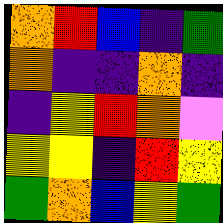[["orange", "red", "blue", "indigo", "green"], ["orange", "indigo", "indigo", "orange", "indigo"], ["indigo", "yellow", "red", "orange", "violet"], ["yellow", "yellow", "indigo", "red", "yellow"], ["green", "orange", "blue", "yellow", "green"]]